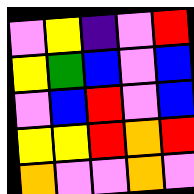[["violet", "yellow", "indigo", "violet", "red"], ["yellow", "green", "blue", "violet", "blue"], ["violet", "blue", "red", "violet", "blue"], ["yellow", "yellow", "red", "orange", "red"], ["orange", "violet", "violet", "orange", "violet"]]